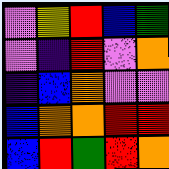[["violet", "yellow", "red", "blue", "green"], ["violet", "indigo", "red", "violet", "orange"], ["indigo", "blue", "orange", "violet", "violet"], ["blue", "orange", "orange", "red", "red"], ["blue", "red", "green", "red", "orange"]]